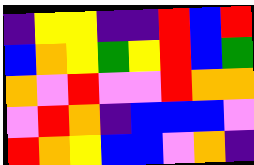[["indigo", "yellow", "yellow", "indigo", "indigo", "red", "blue", "red"], ["blue", "orange", "yellow", "green", "yellow", "red", "blue", "green"], ["orange", "violet", "red", "violet", "violet", "red", "orange", "orange"], ["violet", "red", "orange", "indigo", "blue", "blue", "blue", "violet"], ["red", "orange", "yellow", "blue", "blue", "violet", "orange", "indigo"]]